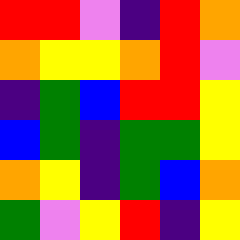[["red", "red", "violet", "indigo", "red", "orange"], ["orange", "yellow", "yellow", "orange", "red", "violet"], ["indigo", "green", "blue", "red", "red", "yellow"], ["blue", "green", "indigo", "green", "green", "yellow"], ["orange", "yellow", "indigo", "green", "blue", "orange"], ["green", "violet", "yellow", "red", "indigo", "yellow"]]